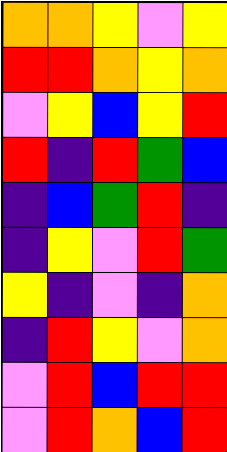[["orange", "orange", "yellow", "violet", "yellow"], ["red", "red", "orange", "yellow", "orange"], ["violet", "yellow", "blue", "yellow", "red"], ["red", "indigo", "red", "green", "blue"], ["indigo", "blue", "green", "red", "indigo"], ["indigo", "yellow", "violet", "red", "green"], ["yellow", "indigo", "violet", "indigo", "orange"], ["indigo", "red", "yellow", "violet", "orange"], ["violet", "red", "blue", "red", "red"], ["violet", "red", "orange", "blue", "red"]]